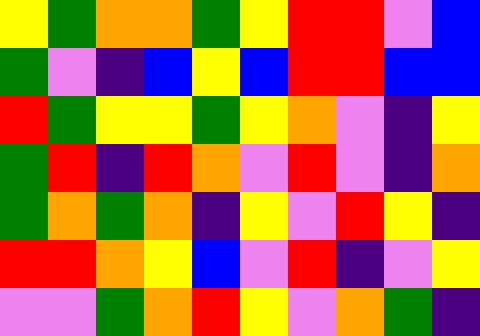[["yellow", "green", "orange", "orange", "green", "yellow", "red", "red", "violet", "blue"], ["green", "violet", "indigo", "blue", "yellow", "blue", "red", "red", "blue", "blue"], ["red", "green", "yellow", "yellow", "green", "yellow", "orange", "violet", "indigo", "yellow"], ["green", "red", "indigo", "red", "orange", "violet", "red", "violet", "indigo", "orange"], ["green", "orange", "green", "orange", "indigo", "yellow", "violet", "red", "yellow", "indigo"], ["red", "red", "orange", "yellow", "blue", "violet", "red", "indigo", "violet", "yellow"], ["violet", "violet", "green", "orange", "red", "yellow", "violet", "orange", "green", "indigo"]]